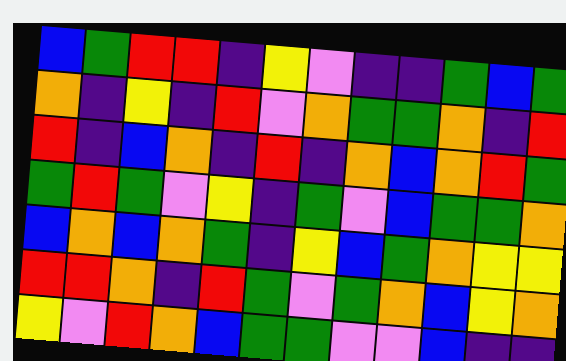[["blue", "green", "red", "red", "indigo", "yellow", "violet", "indigo", "indigo", "green", "blue", "green"], ["orange", "indigo", "yellow", "indigo", "red", "violet", "orange", "green", "green", "orange", "indigo", "red"], ["red", "indigo", "blue", "orange", "indigo", "red", "indigo", "orange", "blue", "orange", "red", "green"], ["green", "red", "green", "violet", "yellow", "indigo", "green", "violet", "blue", "green", "green", "orange"], ["blue", "orange", "blue", "orange", "green", "indigo", "yellow", "blue", "green", "orange", "yellow", "yellow"], ["red", "red", "orange", "indigo", "red", "green", "violet", "green", "orange", "blue", "yellow", "orange"], ["yellow", "violet", "red", "orange", "blue", "green", "green", "violet", "violet", "blue", "indigo", "indigo"]]